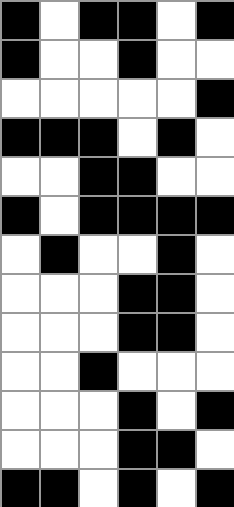[["black", "white", "black", "black", "white", "black"], ["black", "white", "white", "black", "white", "white"], ["white", "white", "white", "white", "white", "black"], ["black", "black", "black", "white", "black", "white"], ["white", "white", "black", "black", "white", "white"], ["black", "white", "black", "black", "black", "black"], ["white", "black", "white", "white", "black", "white"], ["white", "white", "white", "black", "black", "white"], ["white", "white", "white", "black", "black", "white"], ["white", "white", "black", "white", "white", "white"], ["white", "white", "white", "black", "white", "black"], ["white", "white", "white", "black", "black", "white"], ["black", "black", "white", "black", "white", "black"]]